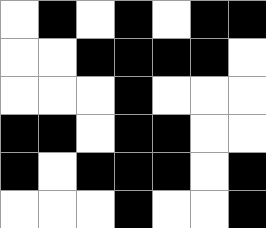[["white", "black", "white", "black", "white", "black", "black"], ["white", "white", "black", "black", "black", "black", "white"], ["white", "white", "white", "black", "white", "white", "white"], ["black", "black", "white", "black", "black", "white", "white"], ["black", "white", "black", "black", "black", "white", "black"], ["white", "white", "white", "black", "white", "white", "black"]]